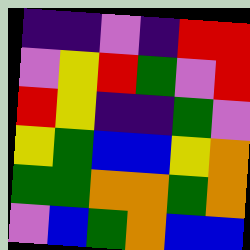[["indigo", "indigo", "violet", "indigo", "red", "red"], ["violet", "yellow", "red", "green", "violet", "red"], ["red", "yellow", "indigo", "indigo", "green", "violet"], ["yellow", "green", "blue", "blue", "yellow", "orange"], ["green", "green", "orange", "orange", "green", "orange"], ["violet", "blue", "green", "orange", "blue", "blue"]]